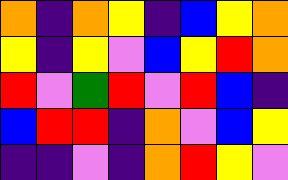[["orange", "indigo", "orange", "yellow", "indigo", "blue", "yellow", "orange"], ["yellow", "indigo", "yellow", "violet", "blue", "yellow", "red", "orange"], ["red", "violet", "green", "red", "violet", "red", "blue", "indigo"], ["blue", "red", "red", "indigo", "orange", "violet", "blue", "yellow"], ["indigo", "indigo", "violet", "indigo", "orange", "red", "yellow", "violet"]]